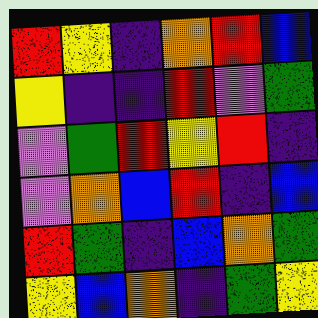[["red", "yellow", "indigo", "orange", "red", "blue"], ["yellow", "indigo", "indigo", "red", "violet", "green"], ["violet", "green", "red", "yellow", "red", "indigo"], ["violet", "orange", "blue", "red", "indigo", "blue"], ["red", "green", "indigo", "blue", "orange", "green"], ["yellow", "blue", "orange", "indigo", "green", "yellow"]]